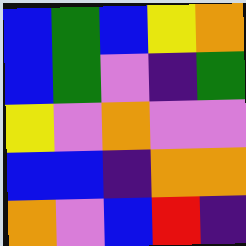[["blue", "green", "blue", "yellow", "orange"], ["blue", "green", "violet", "indigo", "green"], ["yellow", "violet", "orange", "violet", "violet"], ["blue", "blue", "indigo", "orange", "orange"], ["orange", "violet", "blue", "red", "indigo"]]